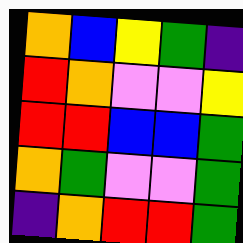[["orange", "blue", "yellow", "green", "indigo"], ["red", "orange", "violet", "violet", "yellow"], ["red", "red", "blue", "blue", "green"], ["orange", "green", "violet", "violet", "green"], ["indigo", "orange", "red", "red", "green"]]